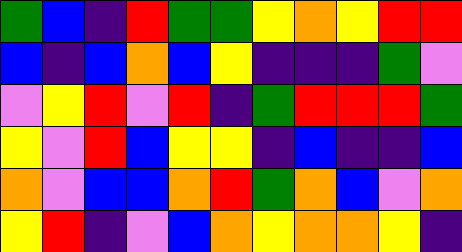[["green", "blue", "indigo", "red", "green", "green", "yellow", "orange", "yellow", "red", "red"], ["blue", "indigo", "blue", "orange", "blue", "yellow", "indigo", "indigo", "indigo", "green", "violet"], ["violet", "yellow", "red", "violet", "red", "indigo", "green", "red", "red", "red", "green"], ["yellow", "violet", "red", "blue", "yellow", "yellow", "indigo", "blue", "indigo", "indigo", "blue"], ["orange", "violet", "blue", "blue", "orange", "red", "green", "orange", "blue", "violet", "orange"], ["yellow", "red", "indigo", "violet", "blue", "orange", "yellow", "orange", "orange", "yellow", "indigo"]]